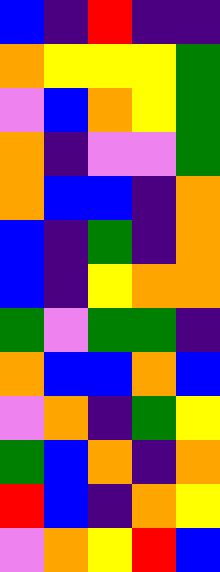[["blue", "indigo", "red", "indigo", "indigo"], ["orange", "yellow", "yellow", "yellow", "green"], ["violet", "blue", "orange", "yellow", "green"], ["orange", "indigo", "violet", "violet", "green"], ["orange", "blue", "blue", "indigo", "orange"], ["blue", "indigo", "green", "indigo", "orange"], ["blue", "indigo", "yellow", "orange", "orange"], ["green", "violet", "green", "green", "indigo"], ["orange", "blue", "blue", "orange", "blue"], ["violet", "orange", "indigo", "green", "yellow"], ["green", "blue", "orange", "indigo", "orange"], ["red", "blue", "indigo", "orange", "yellow"], ["violet", "orange", "yellow", "red", "blue"]]